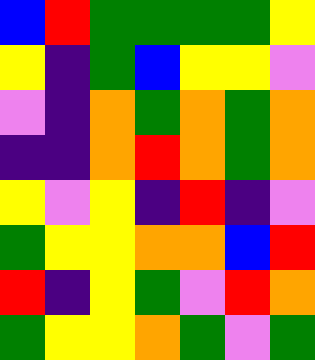[["blue", "red", "green", "green", "green", "green", "yellow"], ["yellow", "indigo", "green", "blue", "yellow", "yellow", "violet"], ["violet", "indigo", "orange", "green", "orange", "green", "orange"], ["indigo", "indigo", "orange", "red", "orange", "green", "orange"], ["yellow", "violet", "yellow", "indigo", "red", "indigo", "violet"], ["green", "yellow", "yellow", "orange", "orange", "blue", "red"], ["red", "indigo", "yellow", "green", "violet", "red", "orange"], ["green", "yellow", "yellow", "orange", "green", "violet", "green"]]